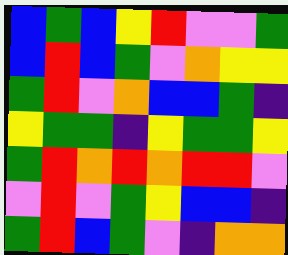[["blue", "green", "blue", "yellow", "red", "violet", "violet", "green"], ["blue", "red", "blue", "green", "violet", "orange", "yellow", "yellow"], ["green", "red", "violet", "orange", "blue", "blue", "green", "indigo"], ["yellow", "green", "green", "indigo", "yellow", "green", "green", "yellow"], ["green", "red", "orange", "red", "orange", "red", "red", "violet"], ["violet", "red", "violet", "green", "yellow", "blue", "blue", "indigo"], ["green", "red", "blue", "green", "violet", "indigo", "orange", "orange"]]